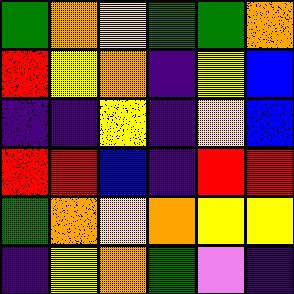[["green", "orange", "yellow", "green", "green", "orange"], ["red", "yellow", "orange", "indigo", "yellow", "blue"], ["indigo", "indigo", "yellow", "indigo", "yellow", "blue"], ["red", "red", "blue", "indigo", "red", "red"], ["green", "orange", "yellow", "orange", "yellow", "yellow"], ["indigo", "yellow", "orange", "green", "violet", "indigo"]]